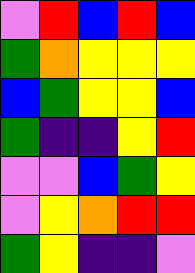[["violet", "red", "blue", "red", "blue"], ["green", "orange", "yellow", "yellow", "yellow"], ["blue", "green", "yellow", "yellow", "blue"], ["green", "indigo", "indigo", "yellow", "red"], ["violet", "violet", "blue", "green", "yellow"], ["violet", "yellow", "orange", "red", "red"], ["green", "yellow", "indigo", "indigo", "violet"]]